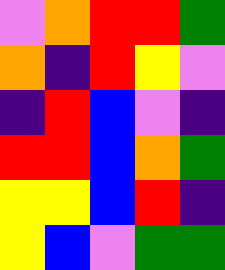[["violet", "orange", "red", "red", "green"], ["orange", "indigo", "red", "yellow", "violet"], ["indigo", "red", "blue", "violet", "indigo"], ["red", "red", "blue", "orange", "green"], ["yellow", "yellow", "blue", "red", "indigo"], ["yellow", "blue", "violet", "green", "green"]]